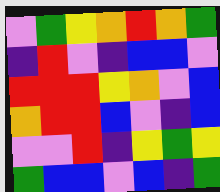[["violet", "green", "yellow", "orange", "red", "orange", "green"], ["indigo", "red", "violet", "indigo", "blue", "blue", "violet"], ["red", "red", "red", "yellow", "orange", "violet", "blue"], ["orange", "red", "red", "blue", "violet", "indigo", "blue"], ["violet", "violet", "red", "indigo", "yellow", "green", "yellow"], ["green", "blue", "blue", "violet", "blue", "indigo", "green"]]